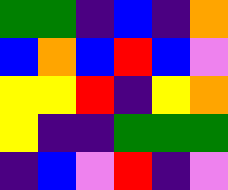[["green", "green", "indigo", "blue", "indigo", "orange"], ["blue", "orange", "blue", "red", "blue", "violet"], ["yellow", "yellow", "red", "indigo", "yellow", "orange"], ["yellow", "indigo", "indigo", "green", "green", "green"], ["indigo", "blue", "violet", "red", "indigo", "violet"]]